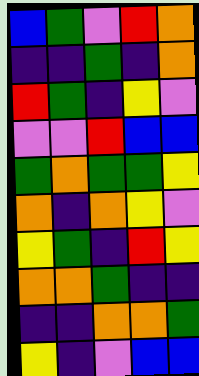[["blue", "green", "violet", "red", "orange"], ["indigo", "indigo", "green", "indigo", "orange"], ["red", "green", "indigo", "yellow", "violet"], ["violet", "violet", "red", "blue", "blue"], ["green", "orange", "green", "green", "yellow"], ["orange", "indigo", "orange", "yellow", "violet"], ["yellow", "green", "indigo", "red", "yellow"], ["orange", "orange", "green", "indigo", "indigo"], ["indigo", "indigo", "orange", "orange", "green"], ["yellow", "indigo", "violet", "blue", "blue"]]